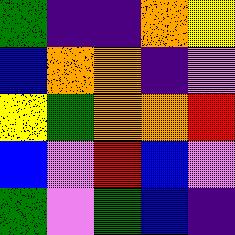[["green", "indigo", "indigo", "orange", "yellow"], ["blue", "orange", "orange", "indigo", "violet"], ["yellow", "green", "orange", "orange", "red"], ["blue", "violet", "red", "blue", "violet"], ["green", "violet", "green", "blue", "indigo"]]